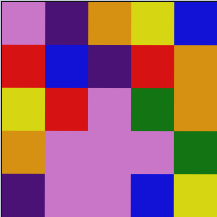[["violet", "indigo", "orange", "yellow", "blue"], ["red", "blue", "indigo", "red", "orange"], ["yellow", "red", "violet", "green", "orange"], ["orange", "violet", "violet", "violet", "green"], ["indigo", "violet", "violet", "blue", "yellow"]]